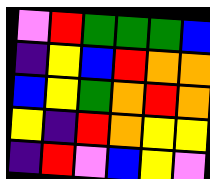[["violet", "red", "green", "green", "green", "blue"], ["indigo", "yellow", "blue", "red", "orange", "orange"], ["blue", "yellow", "green", "orange", "red", "orange"], ["yellow", "indigo", "red", "orange", "yellow", "yellow"], ["indigo", "red", "violet", "blue", "yellow", "violet"]]